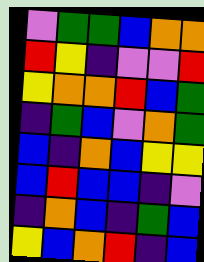[["violet", "green", "green", "blue", "orange", "orange"], ["red", "yellow", "indigo", "violet", "violet", "red"], ["yellow", "orange", "orange", "red", "blue", "green"], ["indigo", "green", "blue", "violet", "orange", "green"], ["blue", "indigo", "orange", "blue", "yellow", "yellow"], ["blue", "red", "blue", "blue", "indigo", "violet"], ["indigo", "orange", "blue", "indigo", "green", "blue"], ["yellow", "blue", "orange", "red", "indigo", "blue"]]